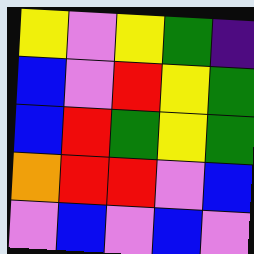[["yellow", "violet", "yellow", "green", "indigo"], ["blue", "violet", "red", "yellow", "green"], ["blue", "red", "green", "yellow", "green"], ["orange", "red", "red", "violet", "blue"], ["violet", "blue", "violet", "blue", "violet"]]